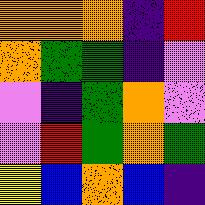[["orange", "orange", "orange", "indigo", "red"], ["orange", "green", "green", "indigo", "violet"], ["violet", "indigo", "green", "orange", "violet"], ["violet", "red", "green", "orange", "green"], ["yellow", "blue", "orange", "blue", "indigo"]]